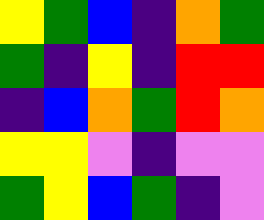[["yellow", "green", "blue", "indigo", "orange", "green"], ["green", "indigo", "yellow", "indigo", "red", "red"], ["indigo", "blue", "orange", "green", "red", "orange"], ["yellow", "yellow", "violet", "indigo", "violet", "violet"], ["green", "yellow", "blue", "green", "indigo", "violet"]]